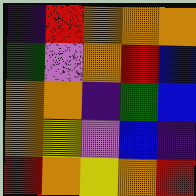[["indigo", "red", "orange", "orange", "orange"], ["green", "violet", "orange", "red", "blue"], ["orange", "orange", "indigo", "green", "blue"], ["orange", "yellow", "violet", "blue", "indigo"], ["red", "orange", "yellow", "orange", "red"]]